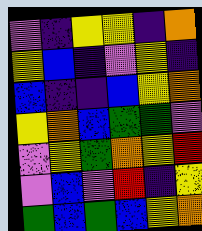[["violet", "indigo", "yellow", "yellow", "indigo", "orange"], ["yellow", "blue", "indigo", "violet", "yellow", "indigo"], ["blue", "indigo", "indigo", "blue", "yellow", "orange"], ["yellow", "orange", "blue", "green", "green", "violet"], ["violet", "yellow", "green", "orange", "yellow", "red"], ["violet", "blue", "violet", "red", "indigo", "yellow"], ["green", "blue", "green", "blue", "yellow", "orange"]]